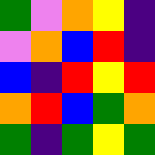[["green", "violet", "orange", "yellow", "indigo"], ["violet", "orange", "blue", "red", "indigo"], ["blue", "indigo", "red", "yellow", "red"], ["orange", "red", "blue", "green", "orange"], ["green", "indigo", "green", "yellow", "green"]]